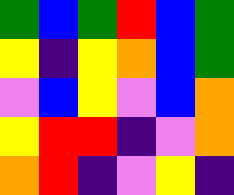[["green", "blue", "green", "red", "blue", "green"], ["yellow", "indigo", "yellow", "orange", "blue", "green"], ["violet", "blue", "yellow", "violet", "blue", "orange"], ["yellow", "red", "red", "indigo", "violet", "orange"], ["orange", "red", "indigo", "violet", "yellow", "indigo"]]